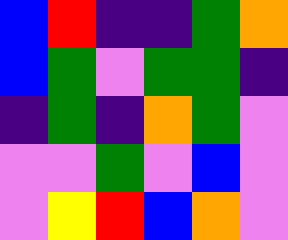[["blue", "red", "indigo", "indigo", "green", "orange"], ["blue", "green", "violet", "green", "green", "indigo"], ["indigo", "green", "indigo", "orange", "green", "violet"], ["violet", "violet", "green", "violet", "blue", "violet"], ["violet", "yellow", "red", "blue", "orange", "violet"]]